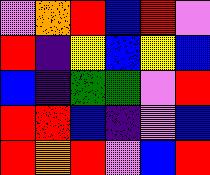[["violet", "orange", "red", "blue", "red", "violet"], ["red", "indigo", "yellow", "blue", "yellow", "blue"], ["blue", "indigo", "green", "green", "violet", "red"], ["red", "red", "blue", "indigo", "violet", "blue"], ["red", "orange", "red", "violet", "blue", "red"]]